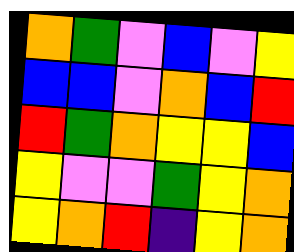[["orange", "green", "violet", "blue", "violet", "yellow"], ["blue", "blue", "violet", "orange", "blue", "red"], ["red", "green", "orange", "yellow", "yellow", "blue"], ["yellow", "violet", "violet", "green", "yellow", "orange"], ["yellow", "orange", "red", "indigo", "yellow", "orange"]]